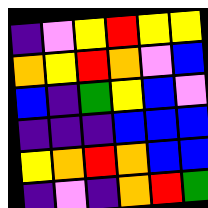[["indigo", "violet", "yellow", "red", "yellow", "yellow"], ["orange", "yellow", "red", "orange", "violet", "blue"], ["blue", "indigo", "green", "yellow", "blue", "violet"], ["indigo", "indigo", "indigo", "blue", "blue", "blue"], ["yellow", "orange", "red", "orange", "blue", "blue"], ["indigo", "violet", "indigo", "orange", "red", "green"]]